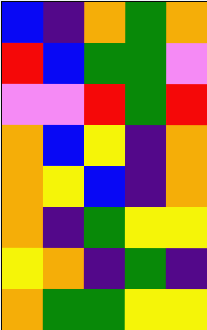[["blue", "indigo", "orange", "green", "orange"], ["red", "blue", "green", "green", "violet"], ["violet", "violet", "red", "green", "red"], ["orange", "blue", "yellow", "indigo", "orange"], ["orange", "yellow", "blue", "indigo", "orange"], ["orange", "indigo", "green", "yellow", "yellow"], ["yellow", "orange", "indigo", "green", "indigo"], ["orange", "green", "green", "yellow", "yellow"]]